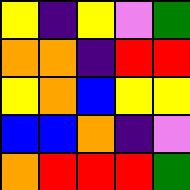[["yellow", "indigo", "yellow", "violet", "green"], ["orange", "orange", "indigo", "red", "red"], ["yellow", "orange", "blue", "yellow", "yellow"], ["blue", "blue", "orange", "indigo", "violet"], ["orange", "red", "red", "red", "green"]]